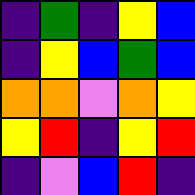[["indigo", "green", "indigo", "yellow", "blue"], ["indigo", "yellow", "blue", "green", "blue"], ["orange", "orange", "violet", "orange", "yellow"], ["yellow", "red", "indigo", "yellow", "red"], ["indigo", "violet", "blue", "red", "indigo"]]